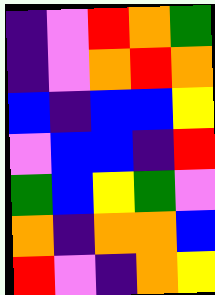[["indigo", "violet", "red", "orange", "green"], ["indigo", "violet", "orange", "red", "orange"], ["blue", "indigo", "blue", "blue", "yellow"], ["violet", "blue", "blue", "indigo", "red"], ["green", "blue", "yellow", "green", "violet"], ["orange", "indigo", "orange", "orange", "blue"], ["red", "violet", "indigo", "orange", "yellow"]]